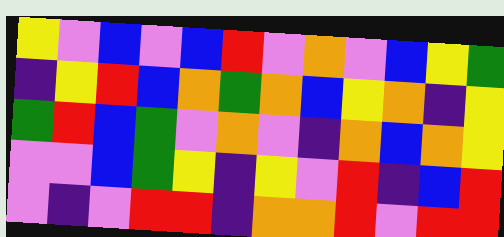[["yellow", "violet", "blue", "violet", "blue", "red", "violet", "orange", "violet", "blue", "yellow", "green"], ["indigo", "yellow", "red", "blue", "orange", "green", "orange", "blue", "yellow", "orange", "indigo", "yellow"], ["green", "red", "blue", "green", "violet", "orange", "violet", "indigo", "orange", "blue", "orange", "yellow"], ["violet", "violet", "blue", "green", "yellow", "indigo", "yellow", "violet", "red", "indigo", "blue", "red"], ["violet", "indigo", "violet", "red", "red", "indigo", "orange", "orange", "red", "violet", "red", "red"]]